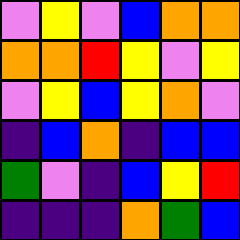[["violet", "yellow", "violet", "blue", "orange", "orange"], ["orange", "orange", "red", "yellow", "violet", "yellow"], ["violet", "yellow", "blue", "yellow", "orange", "violet"], ["indigo", "blue", "orange", "indigo", "blue", "blue"], ["green", "violet", "indigo", "blue", "yellow", "red"], ["indigo", "indigo", "indigo", "orange", "green", "blue"]]